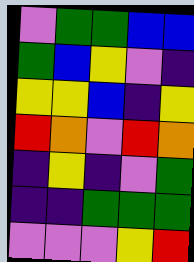[["violet", "green", "green", "blue", "blue"], ["green", "blue", "yellow", "violet", "indigo"], ["yellow", "yellow", "blue", "indigo", "yellow"], ["red", "orange", "violet", "red", "orange"], ["indigo", "yellow", "indigo", "violet", "green"], ["indigo", "indigo", "green", "green", "green"], ["violet", "violet", "violet", "yellow", "red"]]